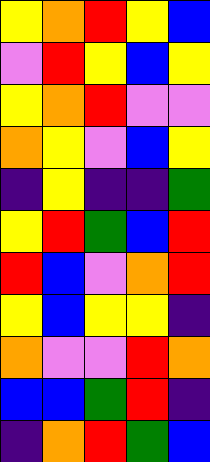[["yellow", "orange", "red", "yellow", "blue"], ["violet", "red", "yellow", "blue", "yellow"], ["yellow", "orange", "red", "violet", "violet"], ["orange", "yellow", "violet", "blue", "yellow"], ["indigo", "yellow", "indigo", "indigo", "green"], ["yellow", "red", "green", "blue", "red"], ["red", "blue", "violet", "orange", "red"], ["yellow", "blue", "yellow", "yellow", "indigo"], ["orange", "violet", "violet", "red", "orange"], ["blue", "blue", "green", "red", "indigo"], ["indigo", "orange", "red", "green", "blue"]]